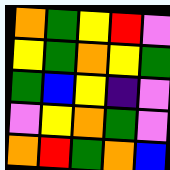[["orange", "green", "yellow", "red", "violet"], ["yellow", "green", "orange", "yellow", "green"], ["green", "blue", "yellow", "indigo", "violet"], ["violet", "yellow", "orange", "green", "violet"], ["orange", "red", "green", "orange", "blue"]]